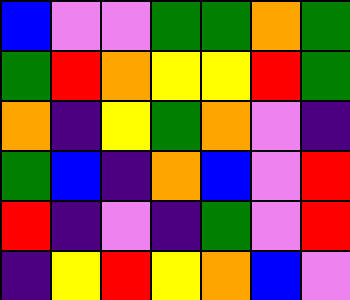[["blue", "violet", "violet", "green", "green", "orange", "green"], ["green", "red", "orange", "yellow", "yellow", "red", "green"], ["orange", "indigo", "yellow", "green", "orange", "violet", "indigo"], ["green", "blue", "indigo", "orange", "blue", "violet", "red"], ["red", "indigo", "violet", "indigo", "green", "violet", "red"], ["indigo", "yellow", "red", "yellow", "orange", "blue", "violet"]]